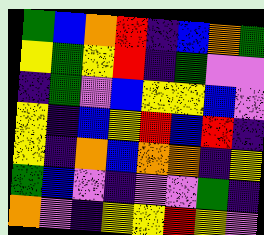[["green", "blue", "orange", "red", "indigo", "blue", "orange", "green"], ["yellow", "green", "yellow", "red", "indigo", "green", "violet", "violet"], ["indigo", "green", "violet", "blue", "yellow", "yellow", "blue", "violet"], ["yellow", "indigo", "blue", "yellow", "red", "blue", "red", "indigo"], ["yellow", "indigo", "orange", "blue", "orange", "orange", "indigo", "yellow"], ["green", "blue", "violet", "indigo", "violet", "violet", "green", "indigo"], ["orange", "violet", "indigo", "yellow", "yellow", "red", "yellow", "violet"]]